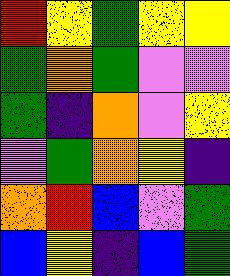[["red", "yellow", "green", "yellow", "yellow"], ["green", "orange", "green", "violet", "violet"], ["green", "indigo", "orange", "violet", "yellow"], ["violet", "green", "orange", "yellow", "indigo"], ["orange", "red", "blue", "violet", "green"], ["blue", "yellow", "indigo", "blue", "green"]]